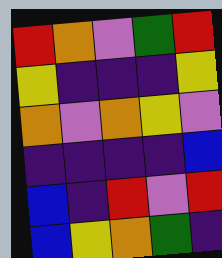[["red", "orange", "violet", "green", "red"], ["yellow", "indigo", "indigo", "indigo", "yellow"], ["orange", "violet", "orange", "yellow", "violet"], ["indigo", "indigo", "indigo", "indigo", "blue"], ["blue", "indigo", "red", "violet", "red"], ["blue", "yellow", "orange", "green", "indigo"]]